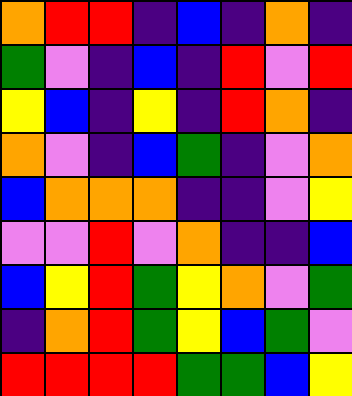[["orange", "red", "red", "indigo", "blue", "indigo", "orange", "indigo"], ["green", "violet", "indigo", "blue", "indigo", "red", "violet", "red"], ["yellow", "blue", "indigo", "yellow", "indigo", "red", "orange", "indigo"], ["orange", "violet", "indigo", "blue", "green", "indigo", "violet", "orange"], ["blue", "orange", "orange", "orange", "indigo", "indigo", "violet", "yellow"], ["violet", "violet", "red", "violet", "orange", "indigo", "indigo", "blue"], ["blue", "yellow", "red", "green", "yellow", "orange", "violet", "green"], ["indigo", "orange", "red", "green", "yellow", "blue", "green", "violet"], ["red", "red", "red", "red", "green", "green", "blue", "yellow"]]